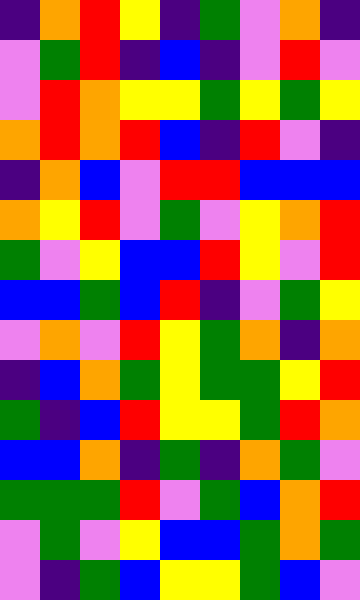[["indigo", "orange", "red", "yellow", "indigo", "green", "violet", "orange", "indigo"], ["violet", "green", "red", "indigo", "blue", "indigo", "violet", "red", "violet"], ["violet", "red", "orange", "yellow", "yellow", "green", "yellow", "green", "yellow"], ["orange", "red", "orange", "red", "blue", "indigo", "red", "violet", "indigo"], ["indigo", "orange", "blue", "violet", "red", "red", "blue", "blue", "blue"], ["orange", "yellow", "red", "violet", "green", "violet", "yellow", "orange", "red"], ["green", "violet", "yellow", "blue", "blue", "red", "yellow", "violet", "red"], ["blue", "blue", "green", "blue", "red", "indigo", "violet", "green", "yellow"], ["violet", "orange", "violet", "red", "yellow", "green", "orange", "indigo", "orange"], ["indigo", "blue", "orange", "green", "yellow", "green", "green", "yellow", "red"], ["green", "indigo", "blue", "red", "yellow", "yellow", "green", "red", "orange"], ["blue", "blue", "orange", "indigo", "green", "indigo", "orange", "green", "violet"], ["green", "green", "green", "red", "violet", "green", "blue", "orange", "red"], ["violet", "green", "violet", "yellow", "blue", "blue", "green", "orange", "green"], ["violet", "indigo", "green", "blue", "yellow", "yellow", "green", "blue", "violet"]]